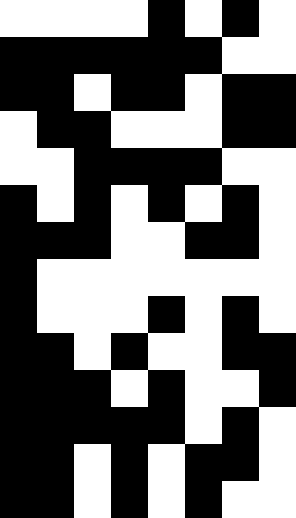[["white", "white", "white", "white", "black", "white", "black", "white"], ["black", "black", "black", "black", "black", "black", "white", "white"], ["black", "black", "white", "black", "black", "white", "black", "black"], ["white", "black", "black", "white", "white", "white", "black", "black"], ["white", "white", "black", "black", "black", "black", "white", "white"], ["black", "white", "black", "white", "black", "white", "black", "white"], ["black", "black", "black", "white", "white", "black", "black", "white"], ["black", "white", "white", "white", "white", "white", "white", "white"], ["black", "white", "white", "white", "black", "white", "black", "white"], ["black", "black", "white", "black", "white", "white", "black", "black"], ["black", "black", "black", "white", "black", "white", "white", "black"], ["black", "black", "black", "black", "black", "white", "black", "white"], ["black", "black", "white", "black", "white", "black", "black", "white"], ["black", "black", "white", "black", "white", "black", "white", "white"]]